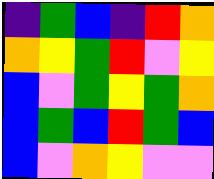[["indigo", "green", "blue", "indigo", "red", "orange"], ["orange", "yellow", "green", "red", "violet", "yellow"], ["blue", "violet", "green", "yellow", "green", "orange"], ["blue", "green", "blue", "red", "green", "blue"], ["blue", "violet", "orange", "yellow", "violet", "violet"]]